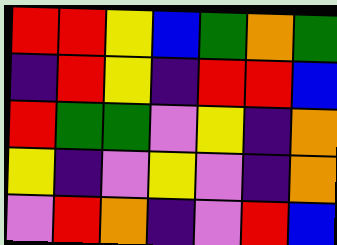[["red", "red", "yellow", "blue", "green", "orange", "green"], ["indigo", "red", "yellow", "indigo", "red", "red", "blue"], ["red", "green", "green", "violet", "yellow", "indigo", "orange"], ["yellow", "indigo", "violet", "yellow", "violet", "indigo", "orange"], ["violet", "red", "orange", "indigo", "violet", "red", "blue"]]